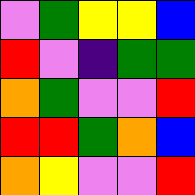[["violet", "green", "yellow", "yellow", "blue"], ["red", "violet", "indigo", "green", "green"], ["orange", "green", "violet", "violet", "red"], ["red", "red", "green", "orange", "blue"], ["orange", "yellow", "violet", "violet", "red"]]